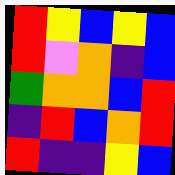[["red", "yellow", "blue", "yellow", "blue"], ["red", "violet", "orange", "indigo", "blue"], ["green", "orange", "orange", "blue", "red"], ["indigo", "red", "blue", "orange", "red"], ["red", "indigo", "indigo", "yellow", "blue"]]